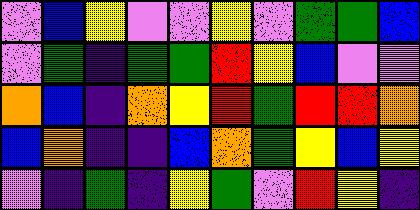[["violet", "blue", "yellow", "violet", "violet", "yellow", "violet", "green", "green", "blue"], ["violet", "green", "indigo", "green", "green", "red", "yellow", "blue", "violet", "violet"], ["orange", "blue", "indigo", "orange", "yellow", "red", "green", "red", "red", "orange"], ["blue", "orange", "indigo", "indigo", "blue", "orange", "green", "yellow", "blue", "yellow"], ["violet", "indigo", "green", "indigo", "yellow", "green", "violet", "red", "yellow", "indigo"]]